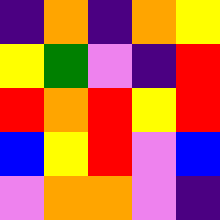[["indigo", "orange", "indigo", "orange", "yellow"], ["yellow", "green", "violet", "indigo", "red"], ["red", "orange", "red", "yellow", "red"], ["blue", "yellow", "red", "violet", "blue"], ["violet", "orange", "orange", "violet", "indigo"]]